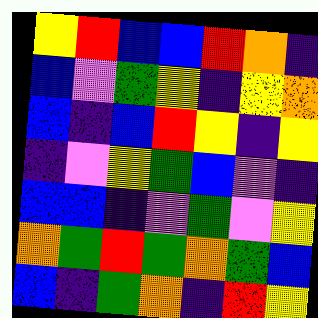[["yellow", "red", "blue", "blue", "red", "orange", "indigo"], ["blue", "violet", "green", "yellow", "indigo", "yellow", "orange"], ["blue", "indigo", "blue", "red", "yellow", "indigo", "yellow"], ["indigo", "violet", "yellow", "green", "blue", "violet", "indigo"], ["blue", "blue", "indigo", "violet", "green", "violet", "yellow"], ["orange", "green", "red", "green", "orange", "green", "blue"], ["blue", "indigo", "green", "orange", "indigo", "red", "yellow"]]